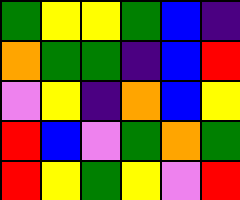[["green", "yellow", "yellow", "green", "blue", "indigo"], ["orange", "green", "green", "indigo", "blue", "red"], ["violet", "yellow", "indigo", "orange", "blue", "yellow"], ["red", "blue", "violet", "green", "orange", "green"], ["red", "yellow", "green", "yellow", "violet", "red"]]